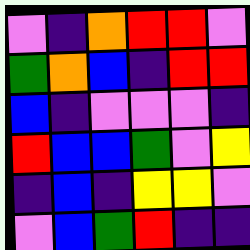[["violet", "indigo", "orange", "red", "red", "violet"], ["green", "orange", "blue", "indigo", "red", "red"], ["blue", "indigo", "violet", "violet", "violet", "indigo"], ["red", "blue", "blue", "green", "violet", "yellow"], ["indigo", "blue", "indigo", "yellow", "yellow", "violet"], ["violet", "blue", "green", "red", "indigo", "indigo"]]